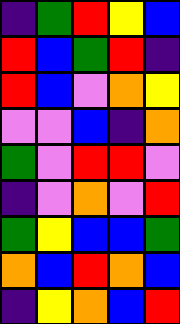[["indigo", "green", "red", "yellow", "blue"], ["red", "blue", "green", "red", "indigo"], ["red", "blue", "violet", "orange", "yellow"], ["violet", "violet", "blue", "indigo", "orange"], ["green", "violet", "red", "red", "violet"], ["indigo", "violet", "orange", "violet", "red"], ["green", "yellow", "blue", "blue", "green"], ["orange", "blue", "red", "orange", "blue"], ["indigo", "yellow", "orange", "blue", "red"]]